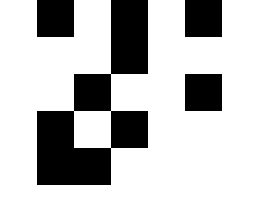[["white", "black", "white", "black", "white", "black", "white"], ["white", "white", "white", "black", "white", "white", "white"], ["white", "white", "black", "white", "white", "black", "white"], ["white", "black", "white", "black", "white", "white", "white"], ["white", "black", "black", "white", "white", "white", "white"], ["white", "white", "white", "white", "white", "white", "white"]]